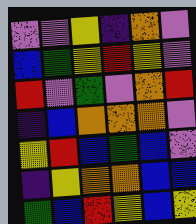[["violet", "violet", "yellow", "indigo", "orange", "violet"], ["blue", "green", "yellow", "red", "yellow", "violet"], ["red", "violet", "green", "violet", "orange", "red"], ["indigo", "blue", "orange", "orange", "orange", "violet"], ["yellow", "red", "blue", "green", "blue", "violet"], ["indigo", "yellow", "orange", "orange", "blue", "blue"], ["green", "blue", "red", "yellow", "blue", "yellow"]]